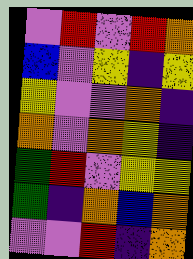[["violet", "red", "violet", "red", "orange"], ["blue", "violet", "yellow", "indigo", "yellow"], ["yellow", "violet", "violet", "orange", "indigo"], ["orange", "violet", "orange", "yellow", "indigo"], ["green", "red", "violet", "yellow", "yellow"], ["green", "indigo", "orange", "blue", "orange"], ["violet", "violet", "red", "indigo", "orange"]]